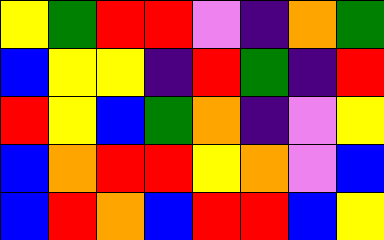[["yellow", "green", "red", "red", "violet", "indigo", "orange", "green"], ["blue", "yellow", "yellow", "indigo", "red", "green", "indigo", "red"], ["red", "yellow", "blue", "green", "orange", "indigo", "violet", "yellow"], ["blue", "orange", "red", "red", "yellow", "orange", "violet", "blue"], ["blue", "red", "orange", "blue", "red", "red", "blue", "yellow"]]